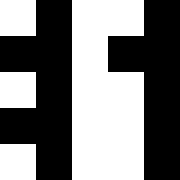[["white", "black", "white", "white", "black"], ["black", "black", "white", "black", "black"], ["white", "black", "white", "white", "black"], ["black", "black", "white", "white", "black"], ["white", "black", "white", "white", "black"]]